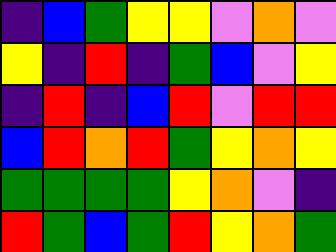[["indigo", "blue", "green", "yellow", "yellow", "violet", "orange", "violet"], ["yellow", "indigo", "red", "indigo", "green", "blue", "violet", "yellow"], ["indigo", "red", "indigo", "blue", "red", "violet", "red", "red"], ["blue", "red", "orange", "red", "green", "yellow", "orange", "yellow"], ["green", "green", "green", "green", "yellow", "orange", "violet", "indigo"], ["red", "green", "blue", "green", "red", "yellow", "orange", "green"]]